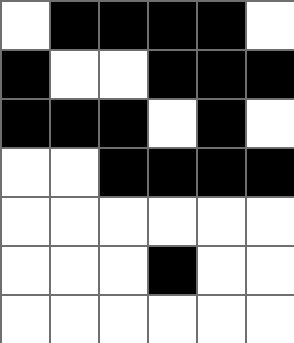[["white", "black", "black", "black", "black", "white"], ["black", "white", "white", "black", "black", "black"], ["black", "black", "black", "white", "black", "white"], ["white", "white", "black", "black", "black", "black"], ["white", "white", "white", "white", "white", "white"], ["white", "white", "white", "black", "white", "white"], ["white", "white", "white", "white", "white", "white"]]